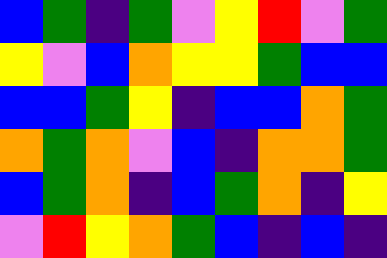[["blue", "green", "indigo", "green", "violet", "yellow", "red", "violet", "green"], ["yellow", "violet", "blue", "orange", "yellow", "yellow", "green", "blue", "blue"], ["blue", "blue", "green", "yellow", "indigo", "blue", "blue", "orange", "green"], ["orange", "green", "orange", "violet", "blue", "indigo", "orange", "orange", "green"], ["blue", "green", "orange", "indigo", "blue", "green", "orange", "indigo", "yellow"], ["violet", "red", "yellow", "orange", "green", "blue", "indigo", "blue", "indigo"]]